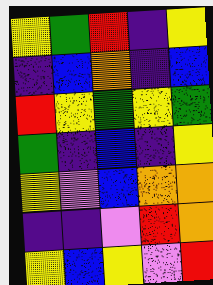[["yellow", "green", "red", "indigo", "yellow"], ["indigo", "blue", "orange", "indigo", "blue"], ["red", "yellow", "green", "yellow", "green"], ["green", "indigo", "blue", "indigo", "yellow"], ["yellow", "violet", "blue", "orange", "orange"], ["indigo", "indigo", "violet", "red", "orange"], ["yellow", "blue", "yellow", "violet", "red"]]